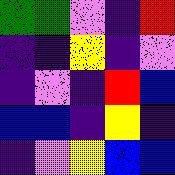[["green", "green", "violet", "indigo", "red"], ["indigo", "indigo", "yellow", "indigo", "violet"], ["indigo", "violet", "indigo", "red", "blue"], ["blue", "blue", "indigo", "yellow", "indigo"], ["indigo", "violet", "yellow", "blue", "blue"]]